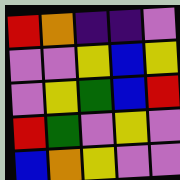[["red", "orange", "indigo", "indigo", "violet"], ["violet", "violet", "yellow", "blue", "yellow"], ["violet", "yellow", "green", "blue", "red"], ["red", "green", "violet", "yellow", "violet"], ["blue", "orange", "yellow", "violet", "violet"]]